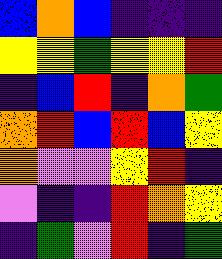[["blue", "orange", "blue", "indigo", "indigo", "indigo"], ["yellow", "yellow", "green", "yellow", "yellow", "red"], ["indigo", "blue", "red", "indigo", "orange", "green"], ["orange", "red", "blue", "red", "blue", "yellow"], ["orange", "violet", "violet", "yellow", "red", "indigo"], ["violet", "indigo", "indigo", "red", "orange", "yellow"], ["indigo", "green", "violet", "red", "indigo", "green"]]